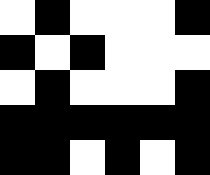[["white", "black", "white", "white", "white", "black"], ["black", "white", "black", "white", "white", "white"], ["white", "black", "white", "white", "white", "black"], ["black", "black", "black", "black", "black", "black"], ["black", "black", "white", "black", "white", "black"]]